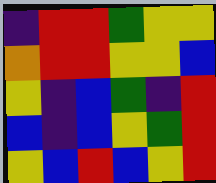[["indigo", "red", "red", "green", "yellow", "yellow"], ["orange", "red", "red", "yellow", "yellow", "blue"], ["yellow", "indigo", "blue", "green", "indigo", "red"], ["blue", "indigo", "blue", "yellow", "green", "red"], ["yellow", "blue", "red", "blue", "yellow", "red"]]